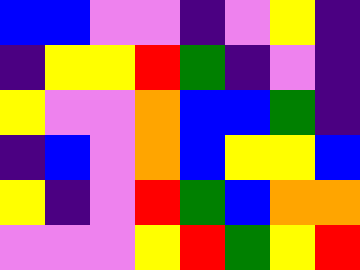[["blue", "blue", "violet", "violet", "indigo", "violet", "yellow", "indigo"], ["indigo", "yellow", "yellow", "red", "green", "indigo", "violet", "indigo"], ["yellow", "violet", "violet", "orange", "blue", "blue", "green", "indigo"], ["indigo", "blue", "violet", "orange", "blue", "yellow", "yellow", "blue"], ["yellow", "indigo", "violet", "red", "green", "blue", "orange", "orange"], ["violet", "violet", "violet", "yellow", "red", "green", "yellow", "red"]]